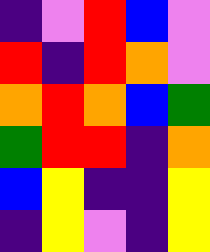[["indigo", "violet", "red", "blue", "violet"], ["red", "indigo", "red", "orange", "violet"], ["orange", "red", "orange", "blue", "green"], ["green", "red", "red", "indigo", "orange"], ["blue", "yellow", "indigo", "indigo", "yellow"], ["indigo", "yellow", "violet", "indigo", "yellow"]]